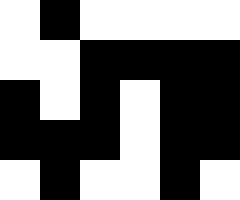[["white", "black", "white", "white", "white", "white"], ["white", "white", "black", "black", "black", "black"], ["black", "white", "black", "white", "black", "black"], ["black", "black", "black", "white", "black", "black"], ["white", "black", "white", "white", "black", "white"]]